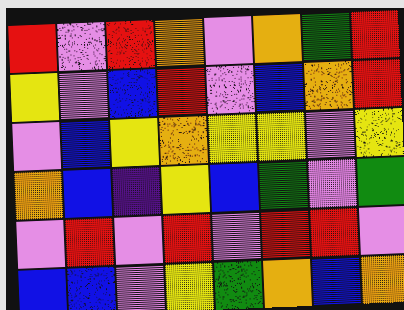[["red", "violet", "red", "orange", "violet", "orange", "green", "red"], ["yellow", "violet", "blue", "red", "violet", "blue", "orange", "red"], ["violet", "blue", "yellow", "orange", "yellow", "yellow", "violet", "yellow"], ["orange", "blue", "indigo", "yellow", "blue", "green", "violet", "green"], ["violet", "red", "violet", "red", "violet", "red", "red", "violet"], ["blue", "blue", "violet", "yellow", "green", "orange", "blue", "orange"]]